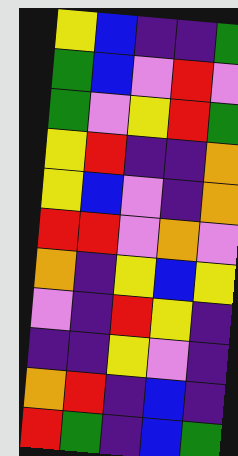[["yellow", "blue", "indigo", "indigo", "green"], ["green", "blue", "violet", "red", "violet"], ["green", "violet", "yellow", "red", "green"], ["yellow", "red", "indigo", "indigo", "orange"], ["yellow", "blue", "violet", "indigo", "orange"], ["red", "red", "violet", "orange", "violet"], ["orange", "indigo", "yellow", "blue", "yellow"], ["violet", "indigo", "red", "yellow", "indigo"], ["indigo", "indigo", "yellow", "violet", "indigo"], ["orange", "red", "indigo", "blue", "indigo"], ["red", "green", "indigo", "blue", "green"]]